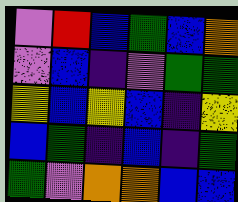[["violet", "red", "blue", "green", "blue", "orange"], ["violet", "blue", "indigo", "violet", "green", "green"], ["yellow", "blue", "yellow", "blue", "indigo", "yellow"], ["blue", "green", "indigo", "blue", "indigo", "green"], ["green", "violet", "orange", "orange", "blue", "blue"]]